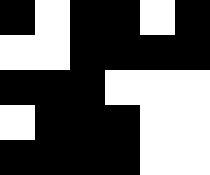[["black", "white", "black", "black", "white", "black"], ["white", "white", "black", "black", "black", "black"], ["black", "black", "black", "white", "white", "white"], ["white", "black", "black", "black", "white", "white"], ["black", "black", "black", "black", "white", "white"]]